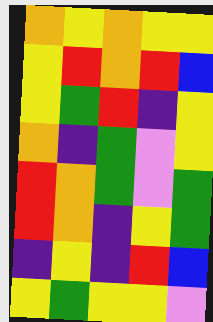[["orange", "yellow", "orange", "yellow", "yellow"], ["yellow", "red", "orange", "red", "blue"], ["yellow", "green", "red", "indigo", "yellow"], ["orange", "indigo", "green", "violet", "yellow"], ["red", "orange", "green", "violet", "green"], ["red", "orange", "indigo", "yellow", "green"], ["indigo", "yellow", "indigo", "red", "blue"], ["yellow", "green", "yellow", "yellow", "violet"]]